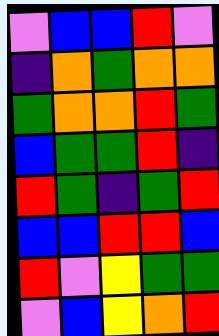[["violet", "blue", "blue", "red", "violet"], ["indigo", "orange", "green", "orange", "orange"], ["green", "orange", "orange", "red", "green"], ["blue", "green", "green", "red", "indigo"], ["red", "green", "indigo", "green", "red"], ["blue", "blue", "red", "red", "blue"], ["red", "violet", "yellow", "green", "green"], ["violet", "blue", "yellow", "orange", "red"]]